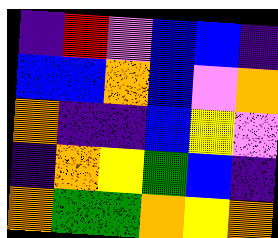[["indigo", "red", "violet", "blue", "blue", "indigo"], ["blue", "blue", "orange", "blue", "violet", "orange"], ["orange", "indigo", "indigo", "blue", "yellow", "violet"], ["indigo", "orange", "yellow", "green", "blue", "indigo"], ["orange", "green", "green", "orange", "yellow", "orange"]]